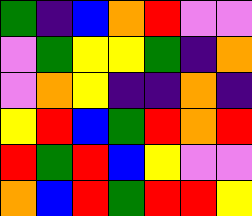[["green", "indigo", "blue", "orange", "red", "violet", "violet"], ["violet", "green", "yellow", "yellow", "green", "indigo", "orange"], ["violet", "orange", "yellow", "indigo", "indigo", "orange", "indigo"], ["yellow", "red", "blue", "green", "red", "orange", "red"], ["red", "green", "red", "blue", "yellow", "violet", "violet"], ["orange", "blue", "red", "green", "red", "red", "yellow"]]